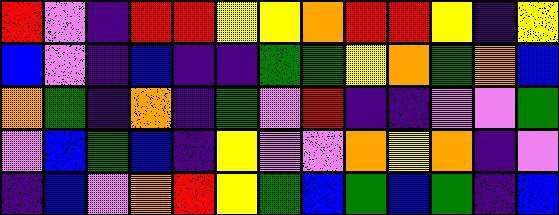[["red", "violet", "indigo", "red", "red", "yellow", "yellow", "orange", "red", "red", "yellow", "indigo", "yellow"], ["blue", "violet", "indigo", "blue", "indigo", "indigo", "green", "green", "yellow", "orange", "green", "orange", "blue"], ["orange", "green", "indigo", "orange", "indigo", "green", "violet", "red", "indigo", "indigo", "violet", "violet", "green"], ["violet", "blue", "green", "blue", "indigo", "yellow", "violet", "violet", "orange", "yellow", "orange", "indigo", "violet"], ["indigo", "blue", "violet", "orange", "red", "yellow", "green", "blue", "green", "blue", "green", "indigo", "blue"]]